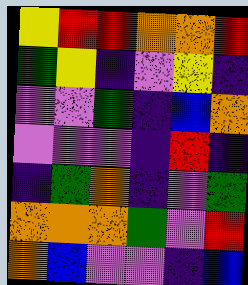[["yellow", "red", "red", "orange", "orange", "red"], ["green", "yellow", "indigo", "violet", "yellow", "indigo"], ["violet", "violet", "green", "indigo", "blue", "orange"], ["violet", "violet", "violet", "indigo", "red", "indigo"], ["indigo", "green", "orange", "indigo", "violet", "green"], ["orange", "orange", "orange", "green", "violet", "red"], ["orange", "blue", "violet", "violet", "indigo", "blue"]]